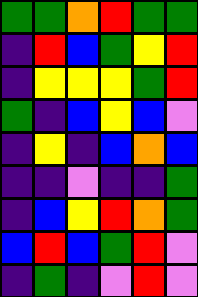[["green", "green", "orange", "red", "green", "green"], ["indigo", "red", "blue", "green", "yellow", "red"], ["indigo", "yellow", "yellow", "yellow", "green", "red"], ["green", "indigo", "blue", "yellow", "blue", "violet"], ["indigo", "yellow", "indigo", "blue", "orange", "blue"], ["indigo", "indigo", "violet", "indigo", "indigo", "green"], ["indigo", "blue", "yellow", "red", "orange", "green"], ["blue", "red", "blue", "green", "red", "violet"], ["indigo", "green", "indigo", "violet", "red", "violet"]]